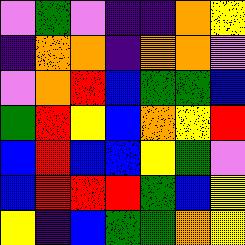[["violet", "green", "violet", "indigo", "indigo", "orange", "yellow"], ["indigo", "orange", "orange", "indigo", "orange", "orange", "violet"], ["violet", "orange", "red", "blue", "green", "green", "blue"], ["green", "red", "yellow", "blue", "orange", "yellow", "red"], ["blue", "red", "blue", "blue", "yellow", "green", "violet"], ["blue", "red", "red", "red", "green", "blue", "yellow"], ["yellow", "indigo", "blue", "green", "green", "orange", "yellow"]]